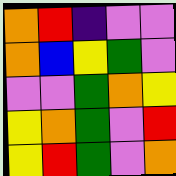[["orange", "red", "indigo", "violet", "violet"], ["orange", "blue", "yellow", "green", "violet"], ["violet", "violet", "green", "orange", "yellow"], ["yellow", "orange", "green", "violet", "red"], ["yellow", "red", "green", "violet", "orange"]]